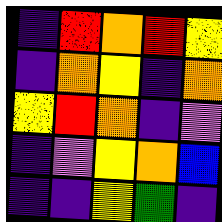[["indigo", "red", "orange", "red", "yellow"], ["indigo", "orange", "yellow", "indigo", "orange"], ["yellow", "red", "orange", "indigo", "violet"], ["indigo", "violet", "yellow", "orange", "blue"], ["indigo", "indigo", "yellow", "green", "indigo"]]